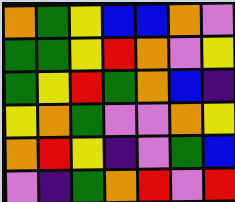[["orange", "green", "yellow", "blue", "blue", "orange", "violet"], ["green", "green", "yellow", "red", "orange", "violet", "yellow"], ["green", "yellow", "red", "green", "orange", "blue", "indigo"], ["yellow", "orange", "green", "violet", "violet", "orange", "yellow"], ["orange", "red", "yellow", "indigo", "violet", "green", "blue"], ["violet", "indigo", "green", "orange", "red", "violet", "red"]]